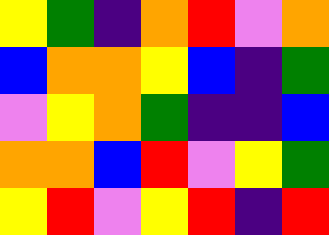[["yellow", "green", "indigo", "orange", "red", "violet", "orange"], ["blue", "orange", "orange", "yellow", "blue", "indigo", "green"], ["violet", "yellow", "orange", "green", "indigo", "indigo", "blue"], ["orange", "orange", "blue", "red", "violet", "yellow", "green"], ["yellow", "red", "violet", "yellow", "red", "indigo", "red"]]